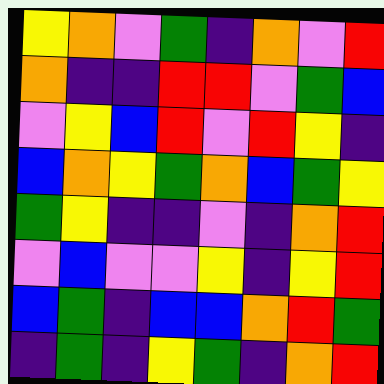[["yellow", "orange", "violet", "green", "indigo", "orange", "violet", "red"], ["orange", "indigo", "indigo", "red", "red", "violet", "green", "blue"], ["violet", "yellow", "blue", "red", "violet", "red", "yellow", "indigo"], ["blue", "orange", "yellow", "green", "orange", "blue", "green", "yellow"], ["green", "yellow", "indigo", "indigo", "violet", "indigo", "orange", "red"], ["violet", "blue", "violet", "violet", "yellow", "indigo", "yellow", "red"], ["blue", "green", "indigo", "blue", "blue", "orange", "red", "green"], ["indigo", "green", "indigo", "yellow", "green", "indigo", "orange", "red"]]